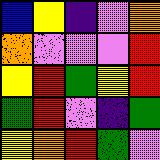[["blue", "yellow", "indigo", "violet", "orange"], ["orange", "violet", "violet", "violet", "red"], ["yellow", "red", "green", "yellow", "red"], ["green", "red", "violet", "indigo", "green"], ["yellow", "orange", "red", "green", "violet"]]